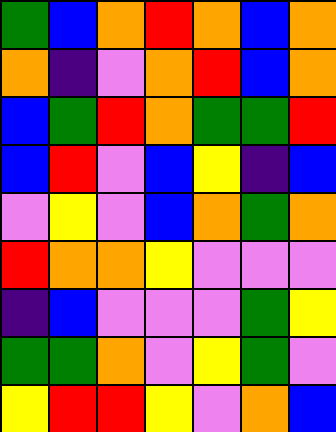[["green", "blue", "orange", "red", "orange", "blue", "orange"], ["orange", "indigo", "violet", "orange", "red", "blue", "orange"], ["blue", "green", "red", "orange", "green", "green", "red"], ["blue", "red", "violet", "blue", "yellow", "indigo", "blue"], ["violet", "yellow", "violet", "blue", "orange", "green", "orange"], ["red", "orange", "orange", "yellow", "violet", "violet", "violet"], ["indigo", "blue", "violet", "violet", "violet", "green", "yellow"], ["green", "green", "orange", "violet", "yellow", "green", "violet"], ["yellow", "red", "red", "yellow", "violet", "orange", "blue"]]